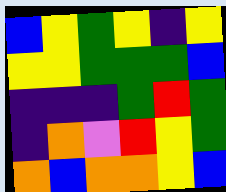[["blue", "yellow", "green", "yellow", "indigo", "yellow"], ["yellow", "yellow", "green", "green", "green", "blue"], ["indigo", "indigo", "indigo", "green", "red", "green"], ["indigo", "orange", "violet", "red", "yellow", "green"], ["orange", "blue", "orange", "orange", "yellow", "blue"]]